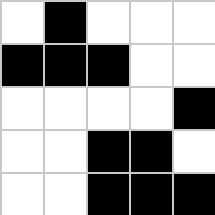[["white", "black", "white", "white", "white"], ["black", "black", "black", "white", "white"], ["white", "white", "white", "white", "black"], ["white", "white", "black", "black", "white"], ["white", "white", "black", "black", "black"]]